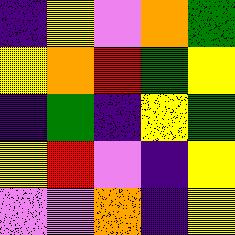[["indigo", "yellow", "violet", "orange", "green"], ["yellow", "orange", "red", "green", "yellow"], ["indigo", "green", "indigo", "yellow", "green"], ["yellow", "red", "violet", "indigo", "yellow"], ["violet", "violet", "orange", "indigo", "yellow"]]